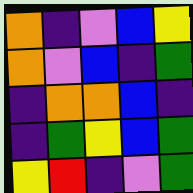[["orange", "indigo", "violet", "blue", "yellow"], ["orange", "violet", "blue", "indigo", "green"], ["indigo", "orange", "orange", "blue", "indigo"], ["indigo", "green", "yellow", "blue", "green"], ["yellow", "red", "indigo", "violet", "green"]]